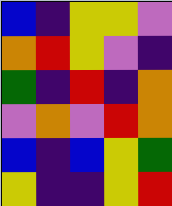[["blue", "indigo", "yellow", "yellow", "violet"], ["orange", "red", "yellow", "violet", "indigo"], ["green", "indigo", "red", "indigo", "orange"], ["violet", "orange", "violet", "red", "orange"], ["blue", "indigo", "blue", "yellow", "green"], ["yellow", "indigo", "indigo", "yellow", "red"]]